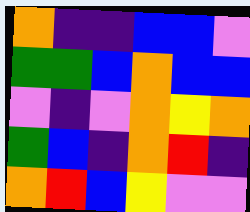[["orange", "indigo", "indigo", "blue", "blue", "violet"], ["green", "green", "blue", "orange", "blue", "blue"], ["violet", "indigo", "violet", "orange", "yellow", "orange"], ["green", "blue", "indigo", "orange", "red", "indigo"], ["orange", "red", "blue", "yellow", "violet", "violet"]]